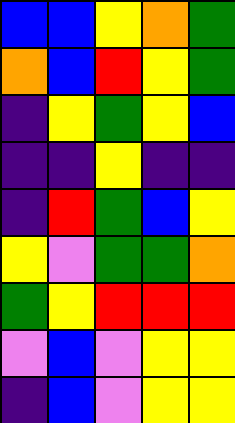[["blue", "blue", "yellow", "orange", "green"], ["orange", "blue", "red", "yellow", "green"], ["indigo", "yellow", "green", "yellow", "blue"], ["indigo", "indigo", "yellow", "indigo", "indigo"], ["indigo", "red", "green", "blue", "yellow"], ["yellow", "violet", "green", "green", "orange"], ["green", "yellow", "red", "red", "red"], ["violet", "blue", "violet", "yellow", "yellow"], ["indigo", "blue", "violet", "yellow", "yellow"]]